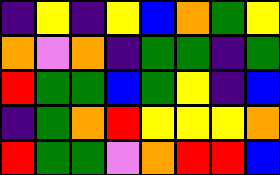[["indigo", "yellow", "indigo", "yellow", "blue", "orange", "green", "yellow"], ["orange", "violet", "orange", "indigo", "green", "green", "indigo", "green"], ["red", "green", "green", "blue", "green", "yellow", "indigo", "blue"], ["indigo", "green", "orange", "red", "yellow", "yellow", "yellow", "orange"], ["red", "green", "green", "violet", "orange", "red", "red", "blue"]]